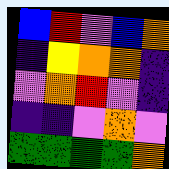[["blue", "red", "violet", "blue", "orange"], ["indigo", "yellow", "orange", "orange", "indigo"], ["violet", "orange", "red", "violet", "indigo"], ["indigo", "indigo", "violet", "orange", "violet"], ["green", "green", "green", "green", "orange"]]